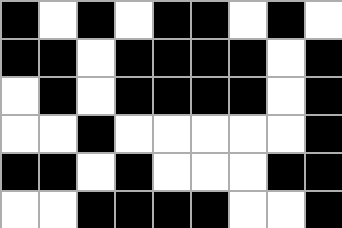[["black", "white", "black", "white", "black", "black", "white", "black", "white"], ["black", "black", "white", "black", "black", "black", "black", "white", "black"], ["white", "black", "white", "black", "black", "black", "black", "white", "black"], ["white", "white", "black", "white", "white", "white", "white", "white", "black"], ["black", "black", "white", "black", "white", "white", "white", "black", "black"], ["white", "white", "black", "black", "black", "black", "white", "white", "black"]]